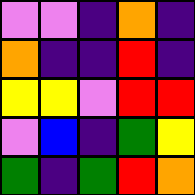[["violet", "violet", "indigo", "orange", "indigo"], ["orange", "indigo", "indigo", "red", "indigo"], ["yellow", "yellow", "violet", "red", "red"], ["violet", "blue", "indigo", "green", "yellow"], ["green", "indigo", "green", "red", "orange"]]